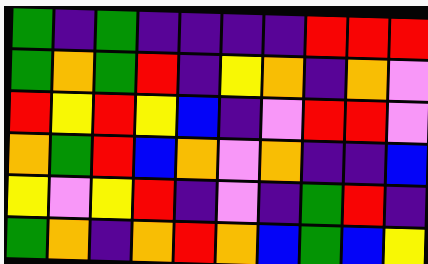[["green", "indigo", "green", "indigo", "indigo", "indigo", "indigo", "red", "red", "red"], ["green", "orange", "green", "red", "indigo", "yellow", "orange", "indigo", "orange", "violet"], ["red", "yellow", "red", "yellow", "blue", "indigo", "violet", "red", "red", "violet"], ["orange", "green", "red", "blue", "orange", "violet", "orange", "indigo", "indigo", "blue"], ["yellow", "violet", "yellow", "red", "indigo", "violet", "indigo", "green", "red", "indigo"], ["green", "orange", "indigo", "orange", "red", "orange", "blue", "green", "blue", "yellow"]]